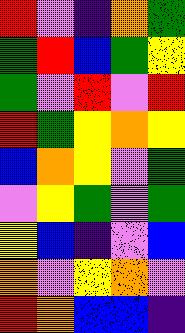[["red", "violet", "indigo", "orange", "green"], ["green", "red", "blue", "green", "yellow"], ["green", "violet", "red", "violet", "red"], ["red", "green", "yellow", "orange", "yellow"], ["blue", "orange", "yellow", "violet", "green"], ["violet", "yellow", "green", "violet", "green"], ["yellow", "blue", "indigo", "violet", "blue"], ["orange", "violet", "yellow", "orange", "violet"], ["red", "orange", "blue", "blue", "indigo"]]